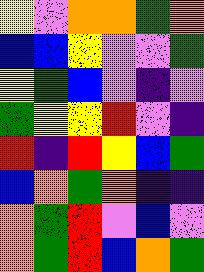[["yellow", "violet", "orange", "orange", "green", "orange"], ["blue", "blue", "yellow", "violet", "violet", "green"], ["yellow", "green", "blue", "violet", "indigo", "violet"], ["green", "yellow", "yellow", "red", "violet", "indigo"], ["red", "indigo", "red", "yellow", "blue", "green"], ["blue", "orange", "green", "orange", "indigo", "indigo"], ["orange", "green", "red", "violet", "blue", "violet"], ["orange", "green", "red", "blue", "orange", "green"]]